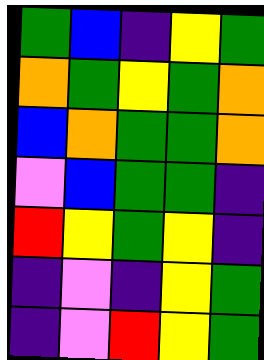[["green", "blue", "indigo", "yellow", "green"], ["orange", "green", "yellow", "green", "orange"], ["blue", "orange", "green", "green", "orange"], ["violet", "blue", "green", "green", "indigo"], ["red", "yellow", "green", "yellow", "indigo"], ["indigo", "violet", "indigo", "yellow", "green"], ["indigo", "violet", "red", "yellow", "green"]]